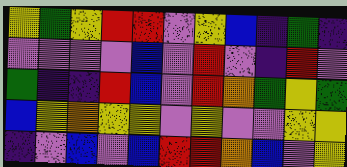[["yellow", "green", "yellow", "red", "red", "violet", "yellow", "blue", "indigo", "green", "indigo"], ["violet", "violet", "violet", "violet", "blue", "violet", "red", "violet", "indigo", "red", "violet"], ["green", "indigo", "indigo", "red", "blue", "violet", "red", "orange", "green", "yellow", "green"], ["blue", "yellow", "orange", "yellow", "yellow", "violet", "yellow", "violet", "violet", "yellow", "yellow"], ["indigo", "violet", "blue", "violet", "blue", "red", "red", "orange", "blue", "violet", "yellow"]]